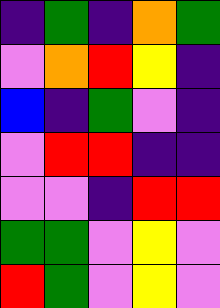[["indigo", "green", "indigo", "orange", "green"], ["violet", "orange", "red", "yellow", "indigo"], ["blue", "indigo", "green", "violet", "indigo"], ["violet", "red", "red", "indigo", "indigo"], ["violet", "violet", "indigo", "red", "red"], ["green", "green", "violet", "yellow", "violet"], ["red", "green", "violet", "yellow", "violet"]]